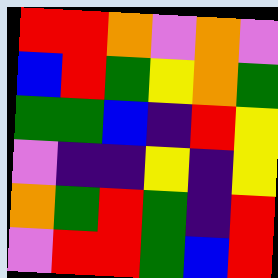[["red", "red", "orange", "violet", "orange", "violet"], ["blue", "red", "green", "yellow", "orange", "green"], ["green", "green", "blue", "indigo", "red", "yellow"], ["violet", "indigo", "indigo", "yellow", "indigo", "yellow"], ["orange", "green", "red", "green", "indigo", "red"], ["violet", "red", "red", "green", "blue", "red"]]